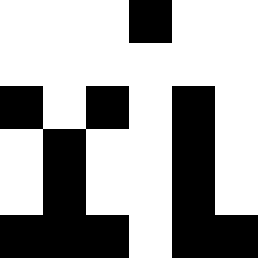[["white", "white", "white", "black", "white", "white"], ["white", "white", "white", "white", "white", "white"], ["black", "white", "black", "white", "black", "white"], ["white", "black", "white", "white", "black", "white"], ["white", "black", "white", "white", "black", "white"], ["black", "black", "black", "white", "black", "black"]]